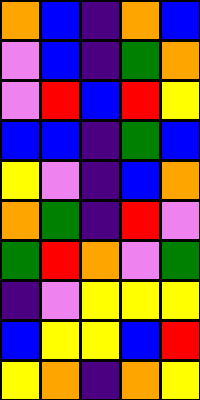[["orange", "blue", "indigo", "orange", "blue"], ["violet", "blue", "indigo", "green", "orange"], ["violet", "red", "blue", "red", "yellow"], ["blue", "blue", "indigo", "green", "blue"], ["yellow", "violet", "indigo", "blue", "orange"], ["orange", "green", "indigo", "red", "violet"], ["green", "red", "orange", "violet", "green"], ["indigo", "violet", "yellow", "yellow", "yellow"], ["blue", "yellow", "yellow", "blue", "red"], ["yellow", "orange", "indigo", "orange", "yellow"]]